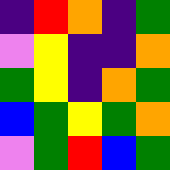[["indigo", "red", "orange", "indigo", "green"], ["violet", "yellow", "indigo", "indigo", "orange"], ["green", "yellow", "indigo", "orange", "green"], ["blue", "green", "yellow", "green", "orange"], ["violet", "green", "red", "blue", "green"]]